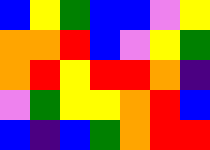[["blue", "yellow", "green", "blue", "blue", "violet", "yellow"], ["orange", "orange", "red", "blue", "violet", "yellow", "green"], ["orange", "red", "yellow", "red", "red", "orange", "indigo"], ["violet", "green", "yellow", "yellow", "orange", "red", "blue"], ["blue", "indigo", "blue", "green", "orange", "red", "red"]]